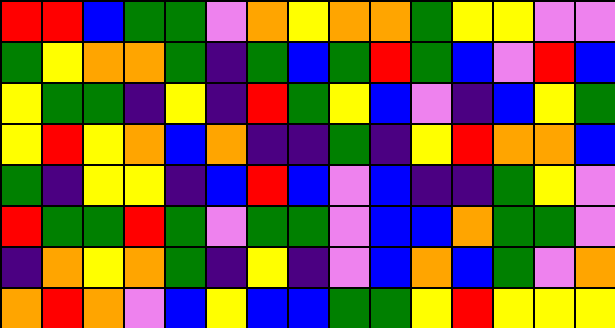[["red", "red", "blue", "green", "green", "violet", "orange", "yellow", "orange", "orange", "green", "yellow", "yellow", "violet", "violet"], ["green", "yellow", "orange", "orange", "green", "indigo", "green", "blue", "green", "red", "green", "blue", "violet", "red", "blue"], ["yellow", "green", "green", "indigo", "yellow", "indigo", "red", "green", "yellow", "blue", "violet", "indigo", "blue", "yellow", "green"], ["yellow", "red", "yellow", "orange", "blue", "orange", "indigo", "indigo", "green", "indigo", "yellow", "red", "orange", "orange", "blue"], ["green", "indigo", "yellow", "yellow", "indigo", "blue", "red", "blue", "violet", "blue", "indigo", "indigo", "green", "yellow", "violet"], ["red", "green", "green", "red", "green", "violet", "green", "green", "violet", "blue", "blue", "orange", "green", "green", "violet"], ["indigo", "orange", "yellow", "orange", "green", "indigo", "yellow", "indigo", "violet", "blue", "orange", "blue", "green", "violet", "orange"], ["orange", "red", "orange", "violet", "blue", "yellow", "blue", "blue", "green", "green", "yellow", "red", "yellow", "yellow", "yellow"]]